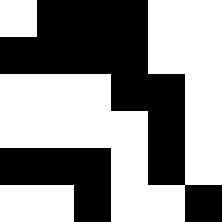[["white", "black", "black", "black", "white", "white"], ["black", "black", "black", "black", "white", "white"], ["white", "white", "white", "black", "black", "white"], ["white", "white", "white", "white", "black", "white"], ["black", "black", "black", "white", "black", "white"], ["white", "white", "black", "white", "white", "black"]]